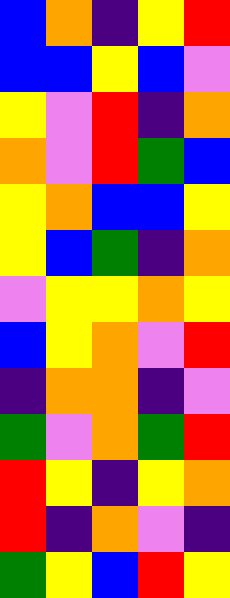[["blue", "orange", "indigo", "yellow", "red"], ["blue", "blue", "yellow", "blue", "violet"], ["yellow", "violet", "red", "indigo", "orange"], ["orange", "violet", "red", "green", "blue"], ["yellow", "orange", "blue", "blue", "yellow"], ["yellow", "blue", "green", "indigo", "orange"], ["violet", "yellow", "yellow", "orange", "yellow"], ["blue", "yellow", "orange", "violet", "red"], ["indigo", "orange", "orange", "indigo", "violet"], ["green", "violet", "orange", "green", "red"], ["red", "yellow", "indigo", "yellow", "orange"], ["red", "indigo", "orange", "violet", "indigo"], ["green", "yellow", "blue", "red", "yellow"]]